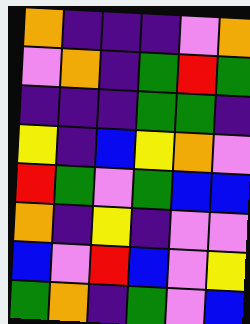[["orange", "indigo", "indigo", "indigo", "violet", "orange"], ["violet", "orange", "indigo", "green", "red", "green"], ["indigo", "indigo", "indigo", "green", "green", "indigo"], ["yellow", "indigo", "blue", "yellow", "orange", "violet"], ["red", "green", "violet", "green", "blue", "blue"], ["orange", "indigo", "yellow", "indigo", "violet", "violet"], ["blue", "violet", "red", "blue", "violet", "yellow"], ["green", "orange", "indigo", "green", "violet", "blue"]]